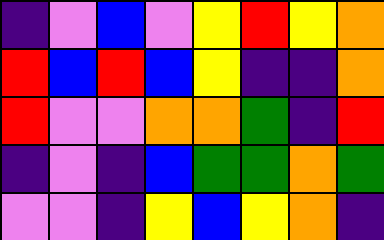[["indigo", "violet", "blue", "violet", "yellow", "red", "yellow", "orange"], ["red", "blue", "red", "blue", "yellow", "indigo", "indigo", "orange"], ["red", "violet", "violet", "orange", "orange", "green", "indigo", "red"], ["indigo", "violet", "indigo", "blue", "green", "green", "orange", "green"], ["violet", "violet", "indigo", "yellow", "blue", "yellow", "orange", "indigo"]]